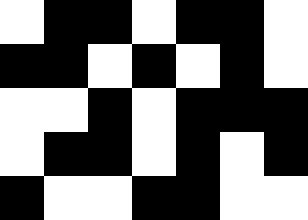[["white", "black", "black", "white", "black", "black", "white"], ["black", "black", "white", "black", "white", "black", "white"], ["white", "white", "black", "white", "black", "black", "black"], ["white", "black", "black", "white", "black", "white", "black"], ["black", "white", "white", "black", "black", "white", "white"]]